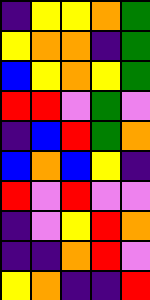[["indigo", "yellow", "yellow", "orange", "green"], ["yellow", "orange", "orange", "indigo", "green"], ["blue", "yellow", "orange", "yellow", "green"], ["red", "red", "violet", "green", "violet"], ["indigo", "blue", "red", "green", "orange"], ["blue", "orange", "blue", "yellow", "indigo"], ["red", "violet", "red", "violet", "violet"], ["indigo", "violet", "yellow", "red", "orange"], ["indigo", "indigo", "orange", "red", "violet"], ["yellow", "orange", "indigo", "indigo", "red"]]